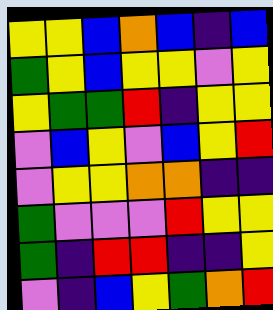[["yellow", "yellow", "blue", "orange", "blue", "indigo", "blue"], ["green", "yellow", "blue", "yellow", "yellow", "violet", "yellow"], ["yellow", "green", "green", "red", "indigo", "yellow", "yellow"], ["violet", "blue", "yellow", "violet", "blue", "yellow", "red"], ["violet", "yellow", "yellow", "orange", "orange", "indigo", "indigo"], ["green", "violet", "violet", "violet", "red", "yellow", "yellow"], ["green", "indigo", "red", "red", "indigo", "indigo", "yellow"], ["violet", "indigo", "blue", "yellow", "green", "orange", "red"]]